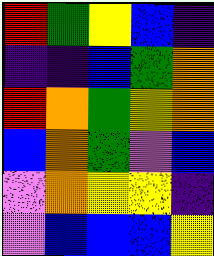[["red", "green", "yellow", "blue", "indigo"], ["indigo", "indigo", "blue", "green", "orange"], ["red", "orange", "green", "yellow", "orange"], ["blue", "orange", "green", "violet", "blue"], ["violet", "orange", "yellow", "yellow", "indigo"], ["violet", "blue", "blue", "blue", "yellow"]]